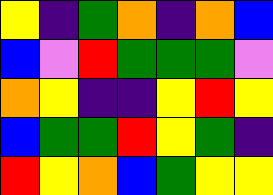[["yellow", "indigo", "green", "orange", "indigo", "orange", "blue"], ["blue", "violet", "red", "green", "green", "green", "violet"], ["orange", "yellow", "indigo", "indigo", "yellow", "red", "yellow"], ["blue", "green", "green", "red", "yellow", "green", "indigo"], ["red", "yellow", "orange", "blue", "green", "yellow", "yellow"]]